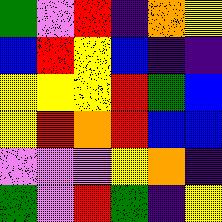[["green", "violet", "red", "indigo", "orange", "yellow"], ["blue", "red", "yellow", "blue", "indigo", "indigo"], ["yellow", "yellow", "yellow", "red", "green", "blue"], ["yellow", "red", "orange", "red", "blue", "blue"], ["violet", "violet", "violet", "yellow", "orange", "indigo"], ["green", "violet", "red", "green", "indigo", "yellow"]]